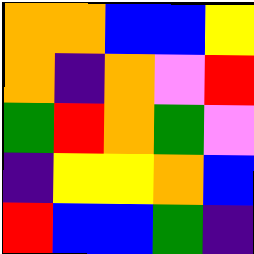[["orange", "orange", "blue", "blue", "yellow"], ["orange", "indigo", "orange", "violet", "red"], ["green", "red", "orange", "green", "violet"], ["indigo", "yellow", "yellow", "orange", "blue"], ["red", "blue", "blue", "green", "indigo"]]